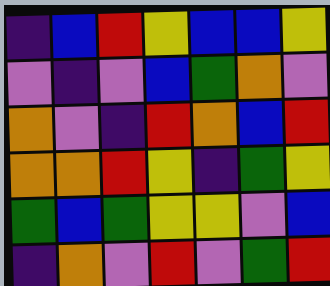[["indigo", "blue", "red", "yellow", "blue", "blue", "yellow"], ["violet", "indigo", "violet", "blue", "green", "orange", "violet"], ["orange", "violet", "indigo", "red", "orange", "blue", "red"], ["orange", "orange", "red", "yellow", "indigo", "green", "yellow"], ["green", "blue", "green", "yellow", "yellow", "violet", "blue"], ["indigo", "orange", "violet", "red", "violet", "green", "red"]]